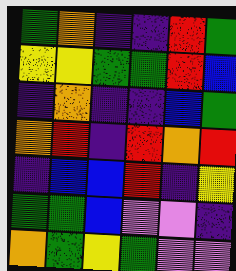[["green", "orange", "indigo", "indigo", "red", "green"], ["yellow", "yellow", "green", "green", "red", "blue"], ["indigo", "orange", "indigo", "indigo", "blue", "green"], ["orange", "red", "indigo", "red", "orange", "red"], ["indigo", "blue", "blue", "red", "indigo", "yellow"], ["green", "green", "blue", "violet", "violet", "indigo"], ["orange", "green", "yellow", "green", "violet", "violet"]]